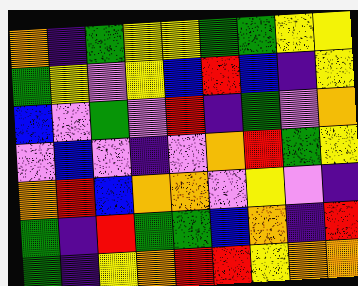[["orange", "indigo", "green", "yellow", "yellow", "green", "green", "yellow", "yellow"], ["green", "yellow", "violet", "yellow", "blue", "red", "blue", "indigo", "yellow"], ["blue", "violet", "green", "violet", "red", "indigo", "green", "violet", "orange"], ["violet", "blue", "violet", "indigo", "violet", "orange", "red", "green", "yellow"], ["orange", "red", "blue", "orange", "orange", "violet", "yellow", "violet", "indigo"], ["green", "indigo", "red", "green", "green", "blue", "orange", "indigo", "red"], ["green", "indigo", "yellow", "orange", "red", "red", "yellow", "orange", "orange"]]